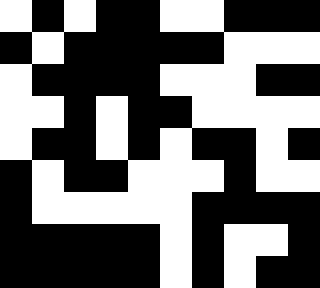[["white", "black", "white", "black", "black", "white", "white", "black", "black", "black"], ["black", "white", "black", "black", "black", "black", "black", "white", "white", "white"], ["white", "black", "black", "black", "black", "white", "white", "white", "black", "black"], ["white", "white", "black", "white", "black", "black", "white", "white", "white", "white"], ["white", "black", "black", "white", "black", "white", "black", "black", "white", "black"], ["black", "white", "black", "black", "white", "white", "white", "black", "white", "white"], ["black", "white", "white", "white", "white", "white", "black", "black", "black", "black"], ["black", "black", "black", "black", "black", "white", "black", "white", "white", "black"], ["black", "black", "black", "black", "black", "white", "black", "white", "black", "black"]]